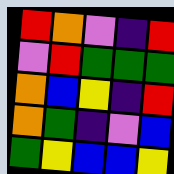[["red", "orange", "violet", "indigo", "red"], ["violet", "red", "green", "green", "green"], ["orange", "blue", "yellow", "indigo", "red"], ["orange", "green", "indigo", "violet", "blue"], ["green", "yellow", "blue", "blue", "yellow"]]